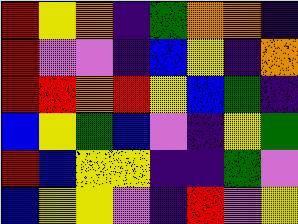[["red", "yellow", "orange", "indigo", "green", "orange", "orange", "indigo"], ["red", "violet", "violet", "indigo", "blue", "yellow", "indigo", "orange"], ["red", "red", "orange", "red", "yellow", "blue", "green", "indigo"], ["blue", "yellow", "green", "blue", "violet", "indigo", "yellow", "green"], ["red", "blue", "yellow", "yellow", "indigo", "indigo", "green", "violet"], ["blue", "yellow", "yellow", "violet", "indigo", "red", "violet", "yellow"]]